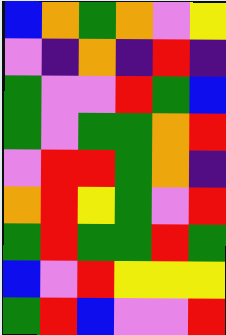[["blue", "orange", "green", "orange", "violet", "yellow"], ["violet", "indigo", "orange", "indigo", "red", "indigo"], ["green", "violet", "violet", "red", "green", "blue"], ["green", "violet", "green", "green", "orange", "red"], ["violet", "red", "red", "green", "orange", "indigo"], ["orange", "red", "yellow", "green", "violet", "red"], ["green", "red", "green", "green", "red", "green"], ["blue", "violet", "red", "yellow", "yellow", "yellow"], ["green", "red", "blue", "violet", "violet", "red"]]